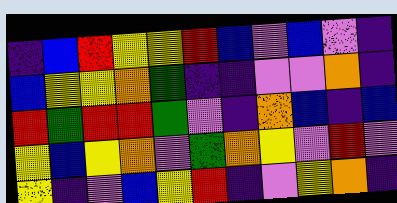[["indigo", "blue", "red", "yellow", "yellow", "red", "blue", "violet", "blue", "violet", "indigo"], ["blue", "yellow", "yellow", "orange", "green", "indigo", "indigo", "violet", "violet", "orange", "indigo"], ["red", "green", "red", "red", "green", "violet", "indigo", "orange", "blue", "indigo", "blue"], ["yellow", "blue", "yellow", "orange", "violet", "green", "orange", "yellow", "violet", "red", "violet"], ["yellow", "indigo", "violet", "blue", "yellow", "red", "indigo", "violet", "yellow", "orange", "indigo"]]